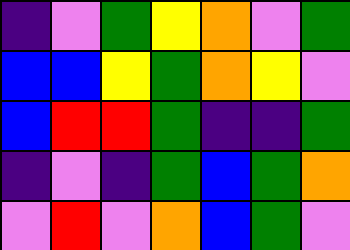[["indigo", "violet", "green", "yellow", "orange", "violet", "green"], ["blue", "blue", "yellow", "green", "orange", "yellow", "violet"], ["blue", "red", "red", "green", "indigo", "indigo", "green"], ["indigo", "violet", "indigo", "green", "blue", "green", "orange"], ["violet", "red", "violet", "orange", "blue", "green", "violet"]]